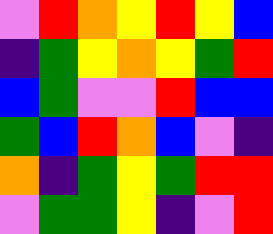[["violet", "red", "orange", "yellow", "red", "yellow", "blue"], ["indigo", "green", "yellow", "orange", "yellow", "green", "red"], ["blue", "green", "violet", "violet", "red", "blue", "blue"], ["green", "blue", "red", "orange", "blue", "violet", "indigo"], ["orange", "indigo", "green", "yellow", "green", "red", "red"], ["violet", "green", "green", "yellow", "indigo", "violet", "red"]]